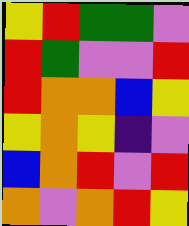[["yellow", "red", "green", "green", "violet"], ["red", "green", "violet", "violet", "red"], ["red", "orange", "orange", "blue", "yellow"], ["yellow", "orange", "yellow", "indigo", "violet"], ["blue", "orange", "red", "violet", "red"], ["orange", "violet", "orange", "red", "yellow"]]